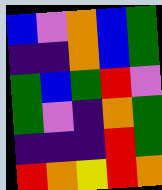[["blue", "violet", "orange", "blue", "green"], ["indigo", "indigo", "orange", "blue", "green"], ["green", "blue", "green", "red", "violet"], ["green", "violet", "indigo", "orange", "green"], ["indigo", "indigo", "indigo", "red", "green"], ["red", "orange", "yellow", "red", "orange"]]